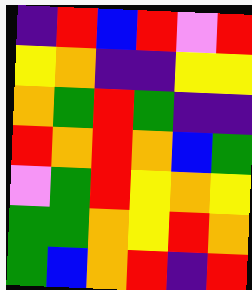[["indigo", "red", "blue", "red", "violet", "red"], ["yellow", "orange", "indigo", "indigo", "yellow", "yellow"], ["orange", "green", "red", "green", "indigo", "indigo"], ["red", "orange", "red", "orange", "blue", "green"], ["violet", "green", "red", "yellow", "orange", "yellow"], ["green", "green", "orange", "yellow", "red", "orange"], ["green", "blue", "orange", "red", "indigo", "red"]]